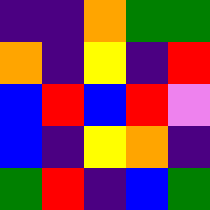[["indigo", "indigo", "orange", "green", "green"], ["orange", "indigo", "yellow", "indigo", "red"], ["blue", "red", "blue", "red", "violet"], ["blue", "indigo", "yellow", "orange", "indigo"], ["green", "red", "indigo", "blue", "green"]]